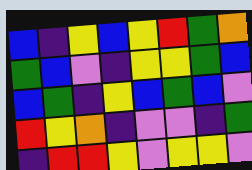[["blue", "indigo", "yellow", "blue", "yellow", "red", "green", "orange"], ["green", "blue", "violet", "indigo", "yellow", "yellow", "green", "blue"], ["blue", "green", "indigo", "yellow", "blue", "green", "blue", "violet"], ["red", "yellow", "orange", "indigo", "violet", "violet", "indigo", "green"], ["indigo", "red", "red", "yellow", "violet", "yellow", "yellow", "violet"]]